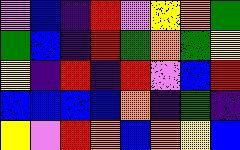[["violet", "blue", "indigo", "red", "violet", "yellow", "orange", "green"], ["green", "blue", "indigo", "red", "green", "orange", "green", "yellow"], ["yellow", "indigo", "red", "indigo", "red", "violet", "blue", "red"], ["blue", "blue", "blue", "blue", "orange", "indigo", "green", "indigo"], ["yellow", "violet", "red", "orange", "blue", "orange", "yellow", "blue"]]